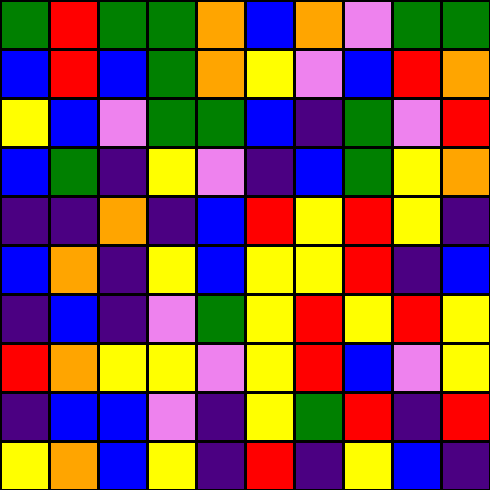[["green", "red", "green", "green", "orange", "blue", "orange", "violet", "green", "green"], ["blue", "red", "blue", "green", "orange", "yellow", "violet", "blue", "red", "orange"], ["yellow", "blue", "violet", "green", "green", "blue", "indigo", "green", "violet", "red"], ["blue", "green", "indigo", "yellow", "violet", "indigo", "blue", "green", "yellow", "orange"], ["indigo", "indigo", "orange", "indigo", "blue", "red", "yellow", "red", "yellow", "indigo"], ["blue", "orange", "indigo", "yellow", "blue", "yellow", "yellow", "red", "indigo", "blue"], ["indigo", "blue", "indigo", "violet", "green", "yellow", "red", "yellow", "red", "yellow"], ["red", "orange", "yellow", "yellow", "violet", "yellow", "red", "blue", "violet", "yellow"], ["indigo", "blue", "blue", "violet", "indigo", "yellow", "green", "red", "indigo", "red"], ["yellow", "orange", "blue", "yellow", "indigo", "red", "indigo", "yellow", "blue", "indigo"]]